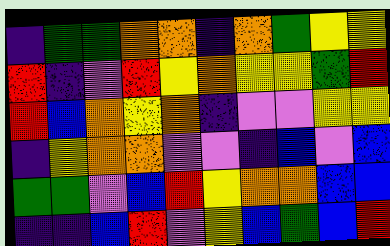[["indigo", "green", "green", "orange", "orange", "indigo", "orange", "green", "yellow", "yellow"], ["red", "indigo", "violet", "red", "yellow", "orange", "yellow", "yellow", "green", "red"], ["red", "blue", "orange", "yellow", "orange", "indigo", "violet", "violet", "yellow", "yellow"], ["indigo", "yellow", "orange", "orange", "violet", "violet", "indigo", "blue", "violet", "blue"], ["green", "green", "violet", "blue", "red", "yellow", "orange", "orange", "blue", "blue"], ["indigo", "indigo", "blue", "red", "violet", "yellow", "blue", "green", "blue", "red"]]